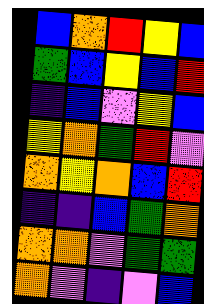[["blue", "orange", "red", "yellow", "blue"], ["green", "blue", "yellow", "blue", "red"], ["indigo", "blue", "violet", "yellow", "blue"], ["yellow", "orange", "green", "red", "violet"], ["orange", "yellow", "orange", "blue", "red"], ["indigo", "indigo", "blue", "green", "orange"], ["orange", "orange", "violet", "green", "green"], ["orange", "violet", "indigo", "violet", "blue"]]